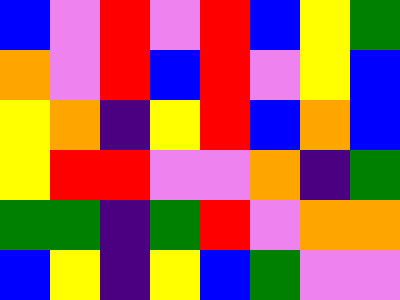[["blue", "violet", "red", "violet", "red", "blue", "yellow", "green"], ["orange", "violet", "red", "blue", "red", "violet", "yellow", "blue"], ["yellow", "orange", "indigo", "yellow", "red", "blue", "orange", "blue"], ["yellow", "red", "red", "violet", "violet", "orange", "indigo", "green"], ["green", "green", "indigo", "green", "red", "violet", "orange", "orange"], ["blue", "yellow", "indigo", "yellow", "blue", "green", "violet", "violet"]]